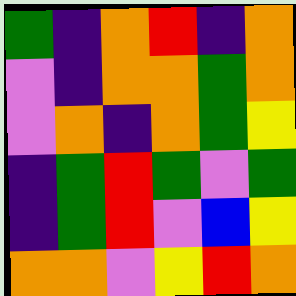[["green", "indigo", "orange", "red", "indigo", "orange"], ["violet", "indigo", "orange", "orange", "green", "orange"], ["violet", "orange", "indigo", "orange", "green", "yellow"], ["indigo", "green", "red", "green", "violet", "green"], ["indigo", "green", "red", "violet", "blue", "yellow"], ["orange", "orange", "violet", "yellow", "red", "orange"]]